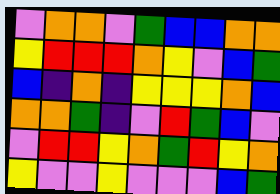[["violet", "orange", "orange", "violet", "green", "blue", "blue", "orange", "orange"], ["yellow", "red", "red", "red", "orange", "yellow", "violet", "blue", "green"], ["blue", "indigo", "orange", "indigo", "yellow", "yellow", "yellow", "orange", "blue"], ["orange", "orange", "green", "indigo", "violet", "red", "green", "blue", "violet"], ["violet", "red", "red", "yellow", "orange", "green", "red", "yellow", "orange"], ["yellow", "violet", "violet", "yellow", "violet", "violet", "violet", "blue", "green"]]